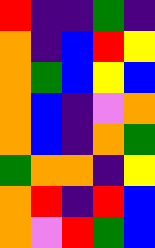[["red", "indigo", "indigo", "green", "indigo"], ["orange", "indigo", "blue", "red", "yellow"], ["orange", "green", "blue", "yellow", "blue"], ["orange", "blue", "indigo", "violet", "orange"], ["orange", "blue", "indigo", "orange", "green"], ["green", "orange", "orange", "indigo", "yellow"], ["orange", "red", "indigo", "red", "blue"], ["orange", "violet", "red", "green", "blue"]]